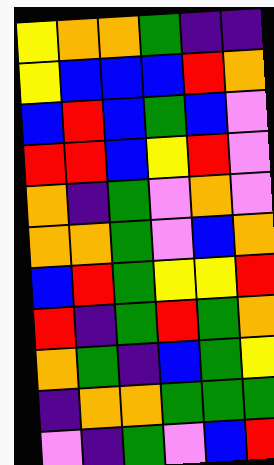[["yellow", "orange", "orange", "green", "indigo", "indigo"], ["yellow", "blue", "blue", "blue", "red", "orange"], ["blue", "red", "blue", "green", "blue", "violet"], ["red", "red", "blue", "yellow", "red", "violet"], ["orange", "indigo", "green", "violet", "orange", "violet"], ["orange", "orange", "green", "violet", "blue", "orange"], ["blue", "red", "green", "yellow", "yellow", "red"], ["red", "indigo", "green", "red", "green", "orange"], ["orange", "green", "indigo", "blue", "green", "yellow"], ["indigo", "orange", "orange", "green", "green", "green"], ["violet", "indigo", "green", "violet", "blue", "red"]]